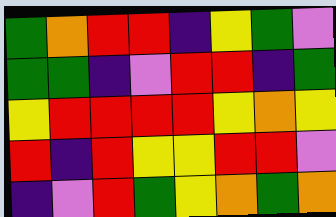[["green", "orange", "red", "red", "indigo", "yellow", "green", "violet"], ["green", "green", "indigo", "violet", "red", "red", "indigo", "green"], ["yellow", "red", "red", "red", "red", "yellow", "orange", "yellow"], ["red", "indigo", "red", "yellow", "yellow", "red", "red", "violet"], ["indigo", "violet", "red", "green", "yellow", "orange", "green", "orange"]]